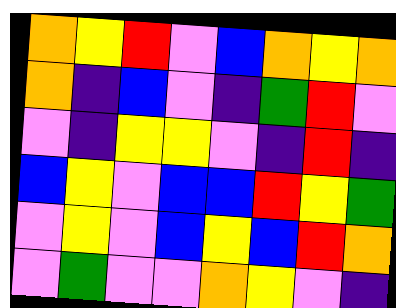[["orange", "yellow", "red", "violet", "blue", "orange", "yellow", "orange"], ["orange", "indigo", "blue", "violet", "indigo", "green", "red", "violet"], ["violet", "indigo", "yellow", "yellow", "violet", "indigo", "red", "indigo"], ["blue", "yellow", "violet", "blue", "blue", "red", "yellow", "green"], ["violet", "yellow", "violet", "blue", "yellow", "blue", "red", "orange"], ["violet", "green", "violet", "violet", "orange", "yellow", "violet", "indigo"]]